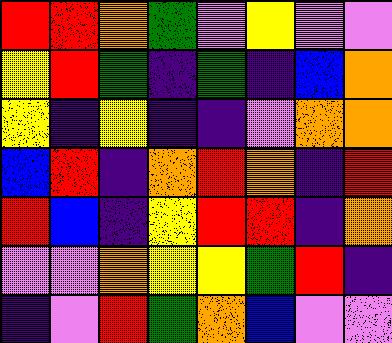[["red", "red", "orange", "green", "violet", "yellow", "violet", "violet"], ["yellow", "red", "green", "indigo", "green", "indigo", "blue", "orange"], ["yellow", "indigo", "yellow", "indigo", "indigo", "violet", "orange", "orange"], ["blue", "red", "indigo", "orange", "red", "orange", "indigo", "red"], ["red", "blue", "indigo", "yellow", "red", "red", "indigo", "orange"], ["violet", "violet", "orange", "yellow", "yellow", "green", "red", "indigo"], ["indigo", "violet", "red", "green", "orange", "blue", "violet", "violet"]]